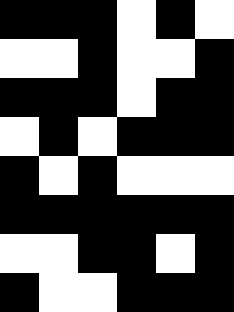[["black", "black", "black", "white", "black", "white"], ["white", "white", "black", "white", "white", "black"], ["black", "black", "black", "white", "black", "black"], ["white", "black", "white", "black", "black", "black"], ["black", "white", "black", "white", "white", "white"], ["black", "black", "black", "black", "black", "black"], ["white", "white", "black", "black", "white", "black"], ["black", "white", "white", "black", "black", "black"]]